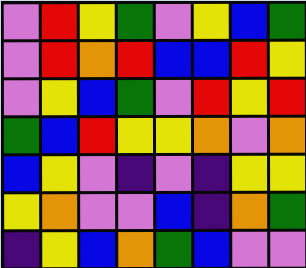[["violet", "red", "yellow", "green", "violet", "yellow", "blue", "green"], ["violet", "red", "orange", "red", "blue", "blue", "red", "yellow"], ["violet", "yellow", "blue", "green", "violet", "red", "yellow", "red"], ["green", "blue", "red", "yellow", "yellow", "orange", "violet", "orange"], ["blue", "yellow", "violet", "indigo", "violet", "indigo", "yellow", "yellow"], ["yellow", "orange", "violet", "violet", "blue", "indigo", "orange", "green"], ["indigo", "yellow", "blue", "orange", "green", "blue", "violet", "violet"]]